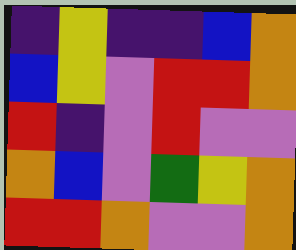[["indigo", "yellow", "indigo", "indigo", "blue", "orange"], ["blue", "yellow", "violet", "red", "red", "orange"], ["red", "indigo", "violet", "red", "violet", "violet"], ["orange", "blue", "violet", "green", "yellow", "orange"], ["red", "red", "orange", "violet", "violet", "orange"]]